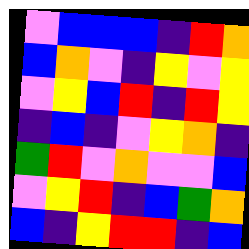[["violet", "blue", "blue", "blue", "indigo", "red", "orange"], ["blue", "orange", "violet", "indigo", "yellow", "violet", "yellow"], ["violet", "yellow", "blue", "red", "indigo", "red", "yellow"], ["indigo", "blue", "indigo", "violet", "yellow", "orange", "indigo"], ["green", "red", "violet", "orange", "violet", "violet", "blue"], ["violet", "yellow", "red", "indigo", "blue", "green", "orange"], ["blue", "indigo", "yellow", "red", "red", "indigo", "blue"]]